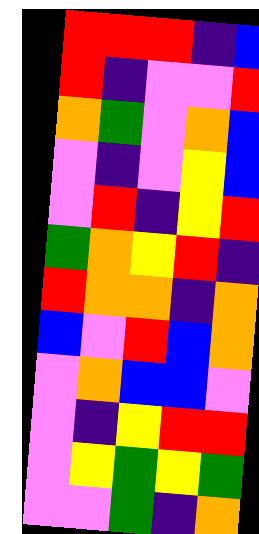[["red", "red", "red", "indigo", "blue"], ["red", "indigo", "violet", "violet", "red"], ["orange", "green", "violet", "orange", "blue"], ["violet", "indigo", "violet", "yellow", "blue"], ["violet", "red", "indigo", "yellow", "red"], ["green", "orange", "yellow", "red", "indigo"], ["red", "orange", "orange", "indigo", "orange"], ["blue", "violet", "red", "blue", "orange"], ["violet", "orange", "blue", "blue", "violet"], ["violet", "indigo", "yellow", "red", "red"], ["violet", "yellow", "green", "yellow", "green"], ["violet", "violet", "green", "indigo", "orange"]]